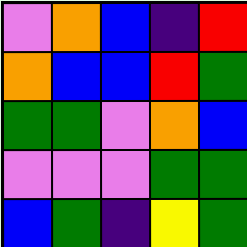[["violet", "orange", "blue", "indigo", "red"], ["orange", "blue", "blue", "red", "green"], ["green", "green", "violet", "orange", "blue"], ["violet", "violet", "violet", "green", "green"], ["blue", "green", "indigo", "yellow", "green"]]